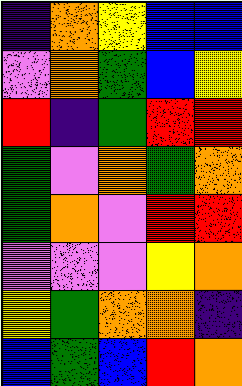[["indigo", "orange", "yellow", "blue", "blue"], ["violet", "orange", "green", "blue", "yellow"], ["red", "indigo", "green", "red", "red"], ["green", "violet", "orange", "green", "orange"], ["green", "orange", "violet", "red", "red"], ["violet", "violet", "violet", "yellow", "orange"], ["yellow", "green", "orange", "orange", "indigo"], ["blue", "green", "blue", "red", "orange"]]